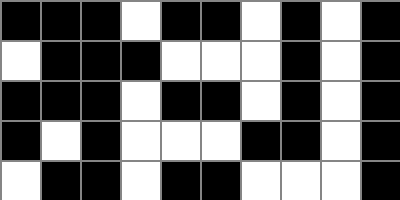[["black", "black", "black", "white", "black", "black", "white", "black", "white", "black"], ["white", "black", "black", "black", "white", "white", "white", "black", "white", "black"], ["black", "black", "black", "white", "black", "black", "white", "black", "white", "black"], ["black", "white", "black", "white", "white", "white", "black", "black", "white", "black"], ["white", "black", "black", "white", "black", "black", "white", "white", "white", "black"]]